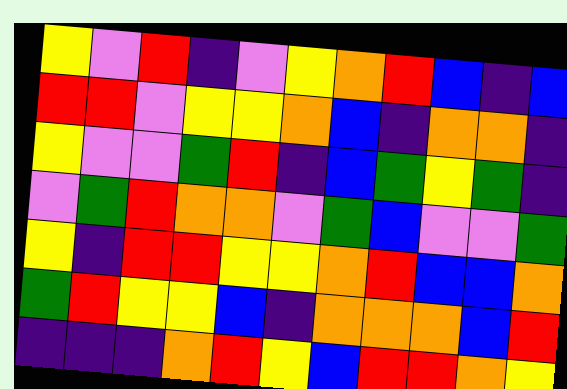[["yellow", "violet", "red", "indigo", "violet", "yellow", "orange", "red", "blue", "indigo", "blue"], ["red", "red", "violet", "yellow", "yellow", "orange", "blue", "indigo", "orange", "orange", "indigo"], ["yellow", "violet", "violet", "green", "red", "indigo", "blue", "green", "yellow", "green", "indigo"], ["violet", "green", "red", "orange", "orange", "violet", "green", "blue", "violet", "violet", "green"], ["yellow", "indigo", "red", "red", "yellow", "yellow", "orange", "red", "blue", "blue", "orange"], ["green", "red", "yellow", "yellow", "blue", "indigo", "orange", "orange", "orange", "blue", "red"], ["indigo", "indigo", "indigo", "orange", "red", "yellow", "blue", "red", "red", "orange", "yellow"]]